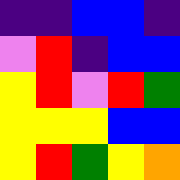[["indigo", "indigo", "blue", "blue", "indigo"], ["violet", "red", "indigo", "blue", "blue"], ["yellow", "red", "violet", "red", "green"], ["yellow", "yellow", "yellow", "blue", "blue"], ["yellow", "red", "green", "yellow", "orange"]]